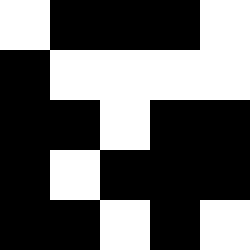[["white", "black", "black", "black", "white"], ["black", "white", "white", "white", "white"], ["black", "black", "white", "black", "black"], ["black", "white", "black", "black", "black"], ["black", "black", "white", "black", "white"]]